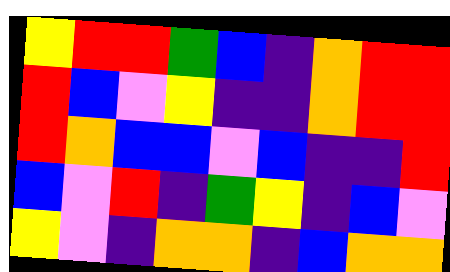[["yellow", "red", "red", "green", "blue", "indigo", "orange", "red", "red"], ["red", "blue", "violet", "yellow", "indigo", "indigo", "orange", "red", "red"], ["red", "orange", "blue", "blue", "violet", "blue", "indigo", "indigo", "red"], ["blue", "violet", "red", "indigo", "green", "yellow", "indigo", "blue", "violet"], ["yellow", "violet", "indigo", "orange", "orange", "indigo", "blue", "orange", "orange"]]